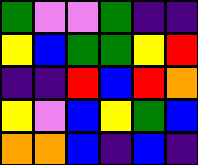[["green", "violet", "violet", "green", "indigo", "indigo"], ["yellow", "blue", "green", "green", "yellow", "red"], ["indigo", "indigo", "red", "blue", "red", "orange"], ["yellow", "violet", "blue", "yellow", "green", "blue"], ["orange", "orange", "blue", "indigo", "blue", "indigo"]]